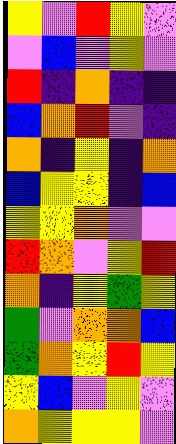[["yellow", "violet", "red", "yellow", "violet"], ["violet", "blue", "violet", "yellow", "violet"], ["red", "indigo", "orange", "indigo", "indigo"], ["blue", "orange", "red", "violet", "indigo"], ["orange", "indigo", "yellow", "indigo", "orange"], ["blue", "yellow", "yellow", "indigo", "blue"], ["yellow", "yellow", "orange", "violet", "violet"], ["red", "orange", "violet", "yellow", "red"], ["orange", "indigo", "yellow", "green", "yellow"], ["green", "violet", "orange", "orange", "blue"], ["green", "orange", "yellow", "red", "yellow"], ["yellow", "blue", "violet", "yellow", "violet"], ["orange", "yellow", "yellow", "yellow", "violet"]]